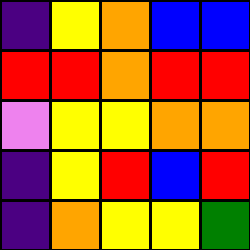[["indigo", "yellow", "orange", "blue", "blue"], ["red", "red", "orange", "red", "red"], ["violet", "yellow", "yellow", "orange", "orange"], ["indigo", "yellow", "red", "blue", "red"], ["indigo", "orange", "yellow", "yellow", "green"]]